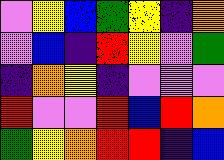[["violet", "yellow", "blue", "green", "yellow", "indigo", "orange"], ["violet", "blue", "indigo", "red", "yellow", "violet", "green"], ["indigo", "orange", "yellow", "indigo", "violet", "violet", "violet"], ["red", "violet", "violet", "red", "blue", "red", "orange"], ["green", "yellow", "orange", "red", "red", "indigo", "blue"]]